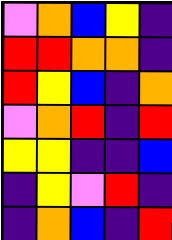[["violet", "orange", "blue", "yellow", "indigo"], ["red", "red", "orange", "orange", "indigo"], ["red", "yellow", "blue", "indigo", "orange"], ["violet", "orange", "red", "indigo", "red"], ["yellow", "yellow", "indigo", "indigo", "blue"], ["indigo", "yellow", "violet", "red", "indigo"], ["indigo", "orange", "blue", "indigo", "red"]]